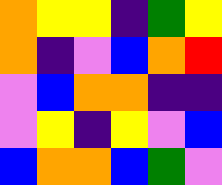[["orange", "yellow", "yellow", "indigo", "green", "yellow"], ["orange", "indigo", "violet", "blue", "orange", "red"], ["violet", "blue", "orange", "orange", "indigo", "indigo"], ["violet", "yellow", "indigo", "yellow", "violet", "blue"], ["blue", "orange", "orange", "blue", "green", "violet"]]